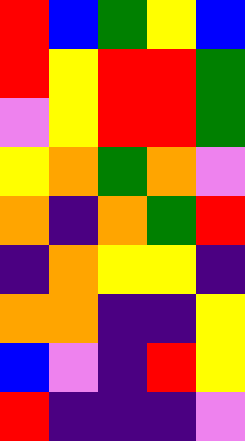[["red", "blue", "green", "yellow", "blue"], ["red", "yellow", "red", "red", "green"], ["violet", "yellow", "red", "red", "green"], ["yellow", "orange", "green", "orange", "violet"], ["orange", "indigo", "orange", "green", "red"], ["indigo", "orange", "yellow", "yellow", "indigo"], ["orange", "orange", "indigo", "indigo", "yellow"], ["blue", "violet", "indigo", "red", "yellow"], ["red", "indigo", "indigo", "indigo", "violet"]]